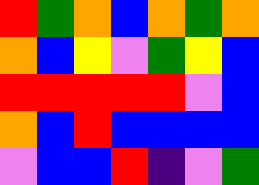[["red", "green", "orange", "blue", "orange", "green", "orange"], ["orange", "blue", "yellow", "violet", "green", "yellow", "blue"], ["red", "red", "red", "red", "red", "violet", "blue"], ["orange", "blue", "red", "blue", "blue", "blue", "blue"], ["violet", "blue", "blue", "red", "indigo", "violet", "green"]]